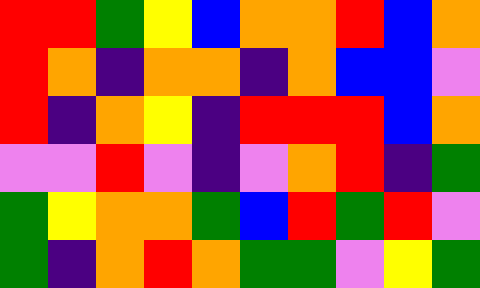[["red", "red", "green", "yellow", "blue", "orange", "orange", "red", "blue", "orange"], ["red", "orange", "indigo", "orange", "orange", "indigo", "orange", "blue", "blue", "violet"], ["red", "indigo", "orange", "yellow", "indigo", "red", "red", "red", "blue", "orange"], ["violet", "violet", "red", "violet", "indigo", "violet", "orange", "red", "indigo", "green"], ["green", "yellow", "orange", "orange", "green", "blue", "red", "green", "red", "violet"], ["green", "indigo", "orange", "red", "orange", "green", "green", "violet", "yellow", "green"]]